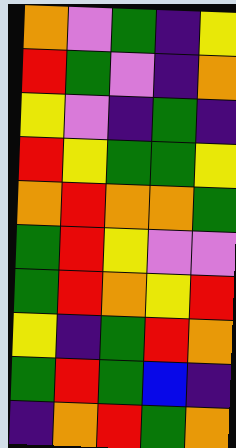[["orange", "violet", "green", "indigo", "yellow"], ["red", "green", "violet", "indigo", "orange"], ["yellow", "violet", "indigo", "green", "indigo"], ["red", "yellow", "green", "green", "yellow"], ["orange", "red", "orange", "orange", "green"], ["green", "red", "yellow", "violet", "violet"], ["green", "red", "orange", "yellow", "red"], ["yellow", "indigo", "green", "red", "orange"], ["green", "red", "green", "blue", "indigo"], ["indigo", "orange", "red", "green", "orange"]]